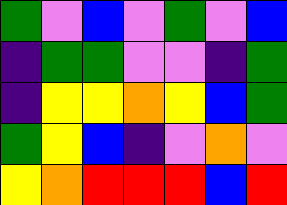[["green", "violet", "blue", "violet", "green", "violet", "blue"], ["indigo", "green", "green", "violet", "violet", "indigo", "green"], ["indigo", "yellow", "yellow", "orange", "yellow", "blue", "green"], ["green", "yellow", "blue", "indigo", "violet", "orange", "violet"], ["yellow", "orange", "red", "red", "red", "blue", "red"]]